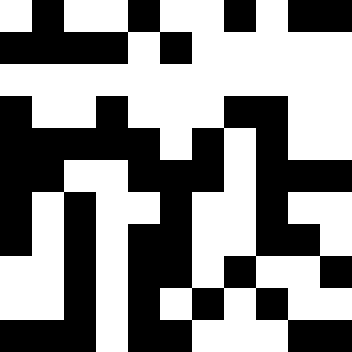[["white", "black", "white", "white", "black", "white", "white", "black", "white", "black", "black"], ["black", "black", "black", "black", "white", "black", "white", "white", "white", "white", "white"], ["white", "white", "white", "white", "white", "white", "white", "white", "white", "white", "white"], ["black", "white", "white", "black", "white", "white", "white", "black", "black", "white", "white"], ["black", "black", "black", "black", "black", "white", "black", "white", "black", "white", "white"], ["black", "black", "white", "white", "black", "black", "black", "white", "black", "black", "black"], ["black", "white", "black", "white", "white", "black", "white", "white", "black", "white", "white"], ["black", "white", "black", "white", "black", "black", "white", "white", "black", "black", "white"], ["white", "white", "black", "white", "black", "black", "white", "black", "white", "white", "black"], ["white", "white", "black", "white", "black", "white", "black", "white", "black", "white", "white"], ["black", "black", "black", "white", "black", "black", "white", "white", "white", "black", "black"]]